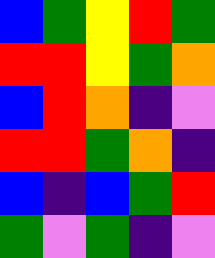[["blue", "green", "yellow", "red", "green"], ["red", "red", "yellow", "green", "orange"], ["blue", "red", "orange", "indigo", "violet"], ["red", "red", "green", "orange", "indigo"], ["blue", "indigo", "blue", "green", "red"], ["green", "violet", "green", "indigo", "violet"]]